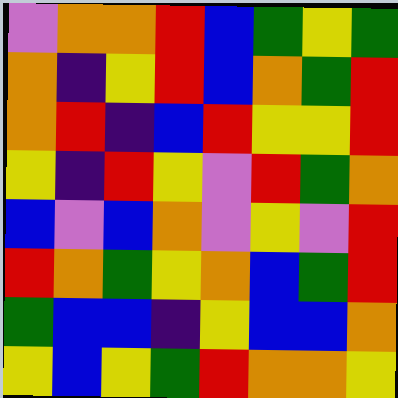[["violet", "orange", "orange", "red", "blue", "green", "yellow", "green"], ["orange", "indigo", "yellow", "red", "blue", "orange", "green", "red"], ["orange", "red", "indigo", "blue", "red", "yellow", "yellow", "red"], ["yellow", "indigo", "red", "yellow", "violet", "red", "green", "orange"], ["blue", "violet", "blue", "orange", "violet", "yellow", "violet", "red"], ["red", "orange", "green", "yellow", "orange", "blue", "green", "red"], ["green", "blue", "blue", "indigo", "yellow", "blue", "blue", "orange"], ["yellow", "blue", "yellow", "green", "red", "orange", "orange", "yellow"]]